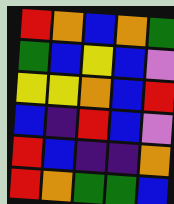[["red", "orange", "blue", "orange", "green"], ["green", "blue", "yellow", "blue", "violet"], ["yellow", "yellow", "orange", "blue", "red"], ["blue", "indigo", "red", "blue", "violet"], ["red", "blue", "indigo", "indigo", "orange"], ["red", "orange", "green", "green", "blue"]]